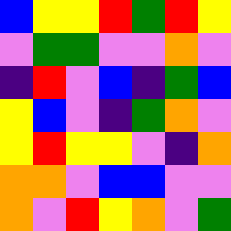[["blue", "yellow", "yellow", "red", "green", "red", "yellow"], ["violet", "green", "green", "violet", "violet", "orange", "violet"], ["indigo", "red", "violet", "blue", "indigo", "green", "blue"], ["yellow", "blue", "violet", "indigo", "green", "orange", "violet"], ["yellow", "red", "yellow", "yellow", "violet", "indigo", "orange"], ["orange", "orange", "violet", "blue", "blue", "violet", "violet"], ["orange", "violet", "red", "yellow", "orange", "violet", "green"]]